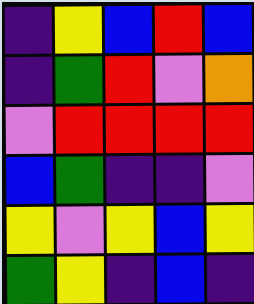[["indigo", "yellow", "blue", "red", "blue"], ["indigo", "green", "red", "violet", "orange"], ["violet", "red", "red", "red", "red"], ["blue", "green", "indigo", "indigo", "violet"], ["yellow", "violet", "yellow", "blue", "yellow"], ["green", "yellow", "indigo", "blue", "indigo"]]